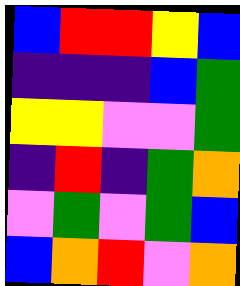[["blue", "red", "red", "yellow", "blue"], ["indigo", "indigo", "indigo", "blue", "green"], ["yellow", "yellow", "violet", "violet", "green"], ["indigo", "red", "indigo", "green", "orange"], ["violet", "green", "violet", "green", "blue"], ["blue", "orange", "red", "violet", "orange"]]